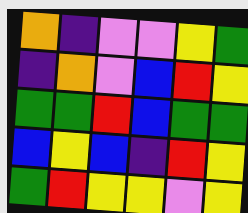[["orange", "indigo", "violet", "violet", "yellow", "green"], ["indigo", "orange", "violet", "blue", "red", "yellow"], ["green", "green", "red", "blue", "green", "green"], ["blue", "yellow", "blue", "indigo", "red", "yellow"], ["green", "red", "yellow", "yellow", "violet", "yellow"]]